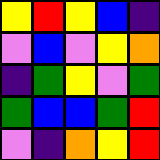[["yellow", "red", "yellow", "blue", "indigo"], ["violet", "blue", "violet", "yellow", "orange"], ["indigo", "green", "yellow", "violet", "green"], ["green", "blue", "blue", "green", "red"], ["violet", "indigo", "orange", "yellow", "red"]]